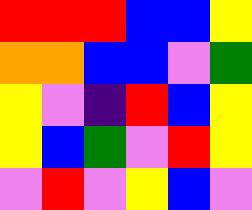[["red", "red", "red", "blue", "blue", "yellow"], ["orange", "orange", "blue", "blue", "violet", "green"], ["yellow", "violet", "indigo", "red", "blue", "yellow"], ["yellow", "blue", "green", "violet", "red", "yellow"], ["violet", "red", "violet", "yellow", "blue", "violet"]]